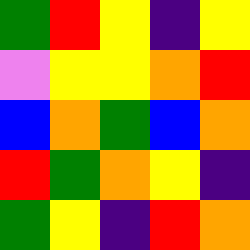[["green", "red", "yellow", "indigo", "yellow"], ["violet", "yellow", "yellow", "orange", "red"], ["blue", "orange", "green", "blue", "orange"], ["red", "green", "orange", "yellow", "indigo"], ["green", "yellow", "indigo", "red", "orange"]]